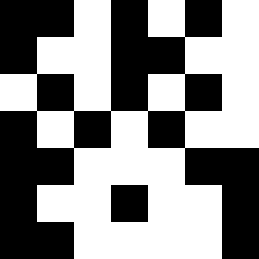[["black", "black", "white", "black", "white", "black", "white"], ["black", "white", "white", "black", "black", "white", "white"], ["white", "black", "white", "black", "white", "black", "white"], ["black", "white", "black", "white", "black", "white", "white"], ["black", "black", "white", "white", "white", "black", "black"], ["black", "white", "white", "black", "white", "white", "black"], ["black", "black", "white", "white", "white", "white", "black"]]